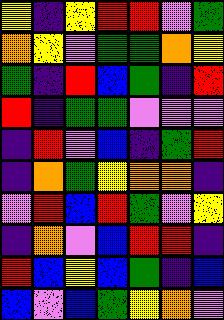[["yellow", "indigo", "yellow", "red", "red", "violet", "green"], ["orange", "yellow", "violet", "green", "green", "orange", "yellow"], ["green", "indigo", "red", "blue", "green", "indigo", "red"], ["red", "indigo", "green", "green", "violet", "violet", "violet"], ["indigo", "red", "violet", "blue", "indigo", "green", "red"], ["indigo", "orange", "green", "yellow", "orange", "orange", "indigo"], ["violet", "red", "blue", "red", "green", "violet", "yellow"], ["indigo", "orange", "violet", "blue", "red", "red", "indigo"], ["red", "blue", "yellow", "blue", "green", "indigo", "blue"], ["blue", "violet", "blue", "green", "yellow", "orange", "violet"]]